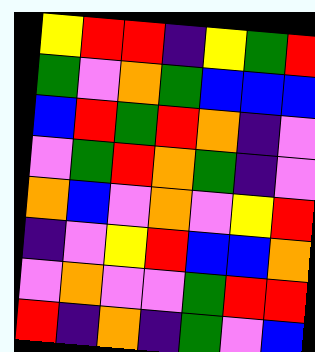[["yellow", "red", "red", "indigo", "yellow", "green", "red"], ["green", "violet", "orange", "green", "blue", "blue", "blue"], ["blue", "red", "green", "red", "orange", "indigo", "violet"], ["violet", "green", "red", "orange", "green", "indigo", "violet"], ["orange", "blue", "violet", "orange", "violet", "yellow", "red"], ["indigo", "violet", "yellow", "red", "blue", "blue", "orange"], ["violet", "orange", "violet", "violet", "green", "red", "red"], ["red", "indigo", "orange", "indigo", "green", "violet", "blue"]]